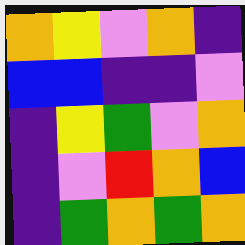[["orange", "yellow", "violet", "orange", "indigo"], ["blue", "blue", "indigo", "indigo", "violet"], ["indigo", "yellow", "green", "violet", "orange"], ["indigo", "violet", "red", "orange", "blue"], ["indigo", "green", "orange", "green", "orange"]]